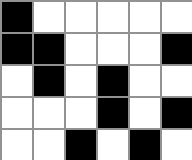[["black", "white", "white", "white", "white", "white"], ["black", "black", "white", "white", "white", "black"], ["white", "black", "white", "black", "white", "white"], ["white", "white", "white", "black", "white", "black"], ["white", "white", "black", "white", "black", "white"]]